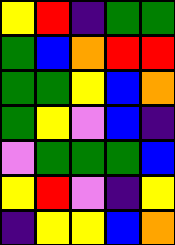[["yellow", "red", "indigo", "green", "green"], ["green", "blue", "orange", "red", "red"], ["green", "green", "yellow", "blue", "orange"], ["green", "yellow", "violet", "blue", "indigo"], ["violet", "green", "green", "green", "blue"], ["yellow", "red", "violet", "indigo", "yellow"], ["indigo", "yellow", "yellow", "blue", "orange"]]